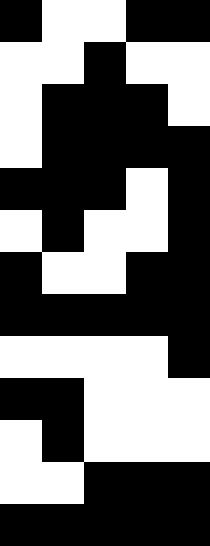[["black", "white", "white", "black", "black"], ["white", "white", "black", "white", "white"], ["white", "black", "black", "black", "white"], ["white", "black", "black", "black", "black"], ["black", "black", "black", "white", "black"], ["white", "black", "white", "white", "black"], ["black", "white", "white", "black", "black"], ["black", "black", "black", "black", "black"], ["white", "white", "white", "white", "black"], ["black", "black", "white", "white", "white"], ["white", "black", "white", "white", "white"], ["white", "white", "black", "black", "black"], ["black", "black", "black", "black", "black"]]